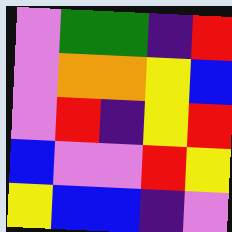[["violet", "green", "green", "indigo", "red"], ["violet", "orange", "orange", "yellow", "blue"], ["violet", "red", "indigo", "yellow", "red"], ["blue", "violet", "violet", "red", "yellow"], ["yellow", "blue", "blue", "indigo", "violet"]]